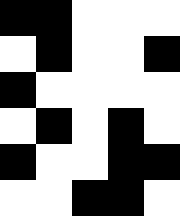[["black", "black", "white", "white", "white"], ["white", "black", "white", "white", "black"], ["black", "white", "white", "white", "white"], ["white", "black", "white", "black", "white"], ["black", "white", "white", "black", "black"], ["white", "white", "black", "black", "white"]]